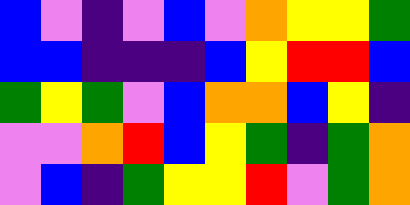[["blue", "violet", "indigo", "violet", "blue", "violet", "orange", "yellow", "yellow", "green"], ["blue", "blue", "indigo", "indigo", "indigo", "blue", "yellow", "red", "red", "blue"], ["green", "yellow", "green", "violet", "blue", "orange", "orange", "blue", "yellow", "indigo"], ["violet", "violet", "orange", "red", "blue", "yellow", "green", "indigo", "green", "orange"], ["violet", "blue", "indigo", "green", "yellow", "yellow", "red", "violet", "green", "orange"]]